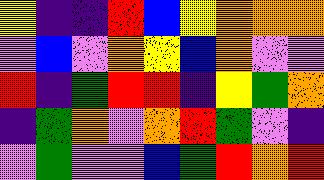[["yellow", "indigo", "indigo", "red", "blue", "yellow", "orange", "orange", "orange"], ["violet", "blue", "violet", "orange", "yellow", "blue", "orange", "violet", "violet"], ["red", "indigo", "green", "red", "red", "indigo", "yellow", "green", "orange"], ["indigo", "green", "orange", "violet", "orange", "red", "green", "violet", "indigo"], ["violet", "green", "violet", "violet", "blue", "green", "red", "orange", "red"]]